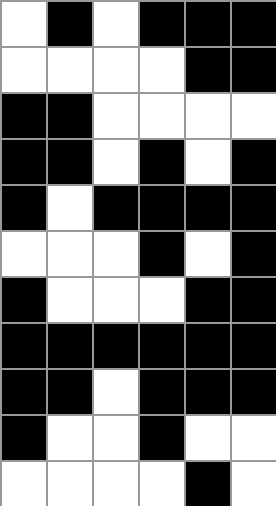[["white", "black", "white", "black", "black", "black"], ["white", "white", "white", "white", "black", "black"], ["black", "black", "white", "white", "white", "white"], ["black", "black", "white", "black", "white", "black"], ["black", "white", "black", "black", "black", "black"], ["white", "white", "white", "black", "white", "black"], ["black", "white", "white", "white", "black", "black"], ["black", "black", "black", "black", "black", "black"], ["black", "black", "white", "black", "black", "black"], ["black", "white", "white", "black", "white", "white"], ["white", "white", "white", "white", "black", "white"]]